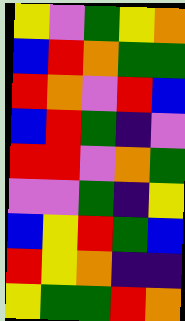[["yellow", "violet", "green", "yellow", "orange"], ["blue", "red", "orange", "green", "green"], ["red", "orange", "violet", "red", "blue"], ["blue", "red", "green", "indigo", "violet"], ["red", "red", "violet", "orange", "green"], ["violet", "violet", "green", "indigo", "yellow"], ["blue", "yellow", "red", "green", "blue"], ["red", "yellow", "orange", "indigo", "indigo"], ["yellow", "green", "green", "red", "orange"]]